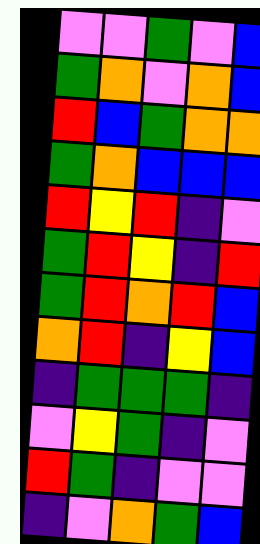[["violet", "violet", "green", "violet", "blue"], ["green", "orange", "violet", "orange", "blue"], ["red", "blue", "green", "orange", "orange"], ["green", "orange", "blue", "blue", "blue"], ["red", "yellow", "red", "indigo", "violet"], ["green", "red", "yellow", "indigo", "red"], ["green", "red", "orange", "red", "blue"], ["orange", "red", "indigo", "yellow", "blue"], ["indigo", "green", "green", "green", "indigo"], ["violet", "yellow", "green", "indigo", "violet"], ["red", "green", "indigo", "violet", "violet"], ["indigo", "violet", "orange", "green", "blue"]]